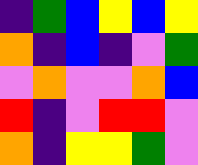[["indigo", "green", "blue", "yellow", "blue", "yellow"], ["orange", "indigo", "blue", "indigo", "violet", "green"], ["violet", "orange", "violet", "violet", "orange", "blue"], ["red", "indigo", "violet", "red", "red", "violet"], ["orange", "indigo", "yellow", "yellow", "green", "violet"]]